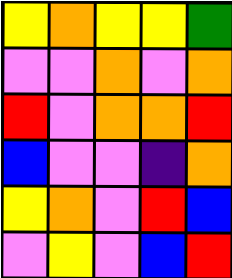[["yellow", "orange", "yellow", "yellow", "green"], ["violet", "violet", "orange", "violet", "orange"], ["red", "violet", "orange", "orange", "red"], ["blue", "violet", "violet", "indigo", "orange"], ["yellow", "orange", "violet", "red", "blue"], ["violet", "yellow", "violet", "blue", "red"]]